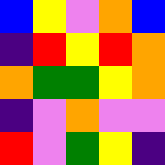[["blue", "yellow", "violet", "orange", "blue"], ["indigo", "red", "yellow", "red", "orange"], ["orange", "green", "green", "yellow", "orange"], ["indigo", "violet", "orange", "violet", "violet"], ["red", "violet", "green", "yellow", "indigo"]]